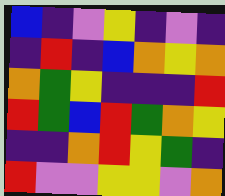[["blue", "indigo", "violet", "yellow", "indigo", "violet", "indigo"], ["indigo", "red", "indigo", "blue", "orange", "yellow", "orange"], ["orange", "green", "yellow", "indigo", "indigo", "indigo", "red"], ["red", "green", "blue", "red", "green", "orange", "yellow"], ["indigo", "indigo", "orange", "red", "yellow", "green", "indigo"], ["red", "violet", "violet", "yellow", "yellow", "violet", "orange"]]